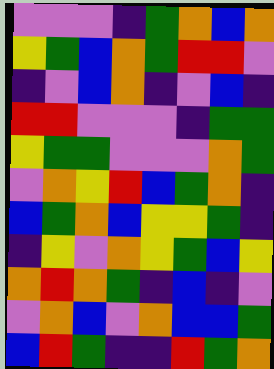[["violet", "violet", "violet", "indigo", "green", "orange", "blue", "orange"], ["yellow", "green", "blue", "orange", "green", "red", "red", "violet"], ["indigo", "violet", "blue", "orange", "indigo", "violet", "blue", "indigo"], ["red", "red", "violet", "violet", "violet", "indigo", "green", "green"], ["yellow", "green", "green", "violet", "violet", "violet", "orange", "green"], ["violet", "orange", "yellow", "red", "blue", "green", "orange", "indigo"], ["blue", "green", "orange", "blue", "yellow", "yellow", "green", "indigo"], ["indigo", "yellow", "violet", "orange", "yellow", "green", "blue", "yellow"], ["orange", "red", "orange", "green", "indigo", "blue", "indigo", "violet"], ["violet", "orange", "blue", "violet", "orange", "blue", "blue", "green"], ["blue", "red", "green", "indigo", "indigo", "red", "green", "orange"]]